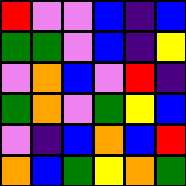[["red", "violet", "violet", "blue", "indigo", "blue"], ["green", "green", "violet", "blue", "indigo", "yellow"], ["violet", "orange", "blue", "violet", "red", "indigo"], ["green", "orange", "violet", "green", "yellow", "blue"], ["violet", "indigo", "blue", "orange", "blue", "red"], ["orange", "blue", "green", "yellow", "orange", "green"]]